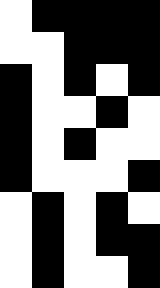[["white", "black", "black", "black", "black"], ["white", "white", "black", "black", "black"], ["black", "white", "black", "white", "black"], ["black", "white", "white", "black", "white"], ["black", "white", "black", "white", "white"], ["black", "white", "white", "white", "black"], ["white", "black", "white", "black", "white"], ["white", "black", "white", "black", "black"], ["white", "black", "white", "white", "black"]]